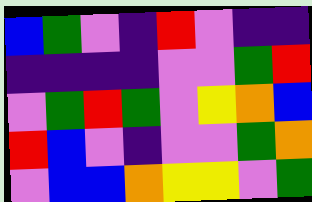[["blue", "green", "violet", "indigo", "red", "violet", "indigo", "indigo"], ["indigo", "indigo", "indigo", "indigo", "violet", "violet", "green", "red"], ["violet", "green", "red", "green", "violet", "yellow", "orange", "blue"], ["red", "blue", "violet", "indigo", "violet", "violet", "green", "orange"], ["violet", "blue", "blue", "orange", "yellow", "yellow", "violet", "green"]]